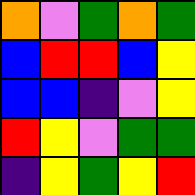[["orange", "violet", "green", "orange", "green"], ["blue", "red", "red", "blue", "yellow"], ["blue", "blue", "indigo", "violet", "yellow"], ["red", "yellow", "violet", "green", "green"], ["indigo", "yellow", "green", "yellow", "red"]]